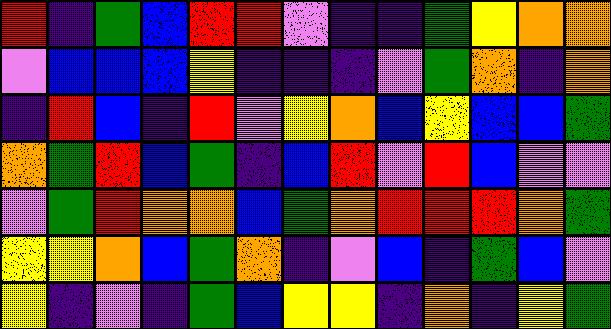[["red", "indigo", "green", "blue", "red", "red", "violet", "indigo", "indigo", "green", "yellow", "orange", "orange"], ["violet", "blue", "blue", "blue", "yellow", "indigo", "indigo", "indigo", "violet", "green", "orange", "indigo", "orange"], ["indigo", "red", "blue", "indigo", "red", "violet", "yellow", "orange", "blue", "yellow", "blue", "blue", "green"], ["orange", "green", "red", "blue", "green", "indigo", "blue", "red", "violet", "red", "blue", "violet", "violet"], ["violet", "green", "red", "orange", "orange", "blue", "green", "orange", "red", "red", "red", "orange", "green"], ["yellow", "yellow", "orange", "blue", "green", "orange", "indigo", "violet", "blue", "indigo", "green", "blue", "violet"], ["yellow", "indigo", "violet", "indigo", "green", "blue", "yellow", "yellow", "indigo", "orange", "indigo", "yellow", "green"]]